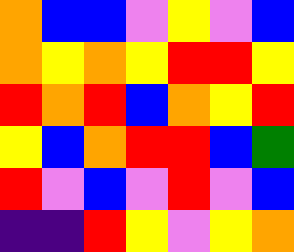[["orange", "blue", "blue", "violet", "yellow", "violet", "blue"], ["orange", "yellow", "orange", "yellow", "red", "red", "yellow"], ["red", "orange", "red", "blue", "orange", "yellow", "red"], ["yellow", "blue", "orange", "red", "red", "blue", "green"], ["red", "violet", "blue", "violet", "red", "violet", "blue"], ["indigo", "indigo", "red", "yellow", "violet", "yellow", "orange"]]